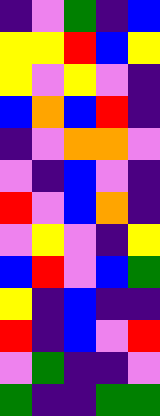[["indigo", "violet", "green", "indigo", "blue"], ["yellow", "yellow", "red", "blue", "yellow"], ["yellow", "violet", "yellow", "violet", "indigo"], ["blue", "orange", "blue", "red", "indigo"], ["indigo", "violet", "orange", "orange", "violet"], ["violet", "indigo", "blue", "violet", "indigo"], ["red", "violet", "blue", "orange", "indigo"], ["violet", "yellow", "violet", "indigo", "yellow"], ["blue", "red", "violet", "blue", "green"], ["yellow", "indigo", "blue", "indigo", "indigo"], ["red", "indigo", "blue", "violet", "red"], ["violet", "green", "indigo", "indigo", "violet"], ["green", "indigo", "indigo", "green", "green"]]